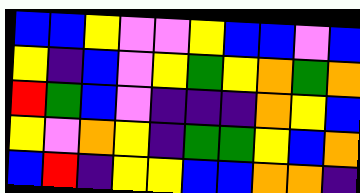[["blue", "blue", "yellow", "violet", "violet", "yellow", "blue", "blue", "violet", "blue"], ["yellow", "indigo", "blue", "violet", "yellow", "green", "yellow", "orange", "green", "orange"], ["red", "green", "blue", "violet", "indigo", "indigo", "indigo", "orange", "yellow", "blue"], ["yellow", "violet", "orange", "yellow", "indigo", "green", "green", "yellow", "blue", "orange"], ["blue", "red", "indigo", "yellow", "yellow", "blue", "blue", "orange", "orange", "indigo"]]